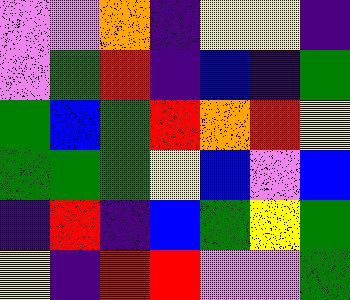[["violet", "violet", "orange", "indigo", "yellow", "yellow", "indigo"], ["violet", "green", "red", "indigo", "blue", "indigo", "green"], ["green", "blue", "green", "red", "orange", "red", "yellow"], ["green", "green", "green", "yellow", "blue", "violet", "blue"], ["indigo", "red", "indigo", "blue", "green", "yellow", "green"], ["yellow", "indigo", "red", "red", "violet", "violet", "green"]]